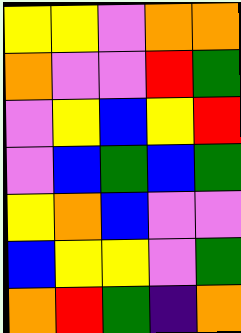[["yellow", "yellow", "violet", "orange", "orange"], ["orange", "violet", "violet", "red", "green"], ["violet", "yellow", "blue", "yellow", "red"], ["violet", "blue", "green", "blue", "green"], ["yellow", "orange", "blue", "violet", "violet"], ["blue", "yellow", "yellow", "violet", "green"], ["orange", "red", "green", "indigo", "orange"]]